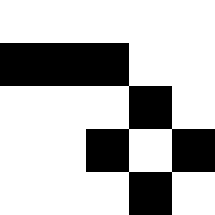[["white", "white", "white", "white", "white"], ["black", "black", "black", "white", "white"], ["white", "white", "white", "black", "white"], ["white", "white", "black", "white", "black"], ["white", "white", "white", "black", "white"]]